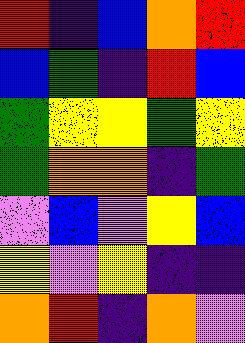[["red", "indigo", "blue", "orange", "red"], ["blue", "green", "indigo", "red", "blue"], ["green", "yellow", "yellow", "green", "yellow"], ["green", "orange", "orange", "indigo", "green"], ["violet", "blue", "violet", "yellow", "blue"], ["yellow", "violet", "yellow", "indigo", "indigo"], ["orange", "red", "indigo", "orange", "violet"]]